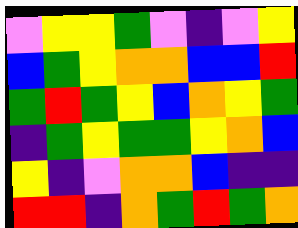[["violet", "yellow", "yellow", "green", "violet", "indigo", "violet", "yellow"], ["blue", "green", "yellow", "orange", "orange", "blue", "blue", "red"], ["green", "red", "green", "yellow", "blue", "orange", "yellow", "green"], ["indigo", "green", "yellow", "green", "green", "yellow", "orange", "blue"], ["yellow", "indigo", "violet", "orange", "orange", "blue", "indigo", "indigo"], ["red", "red", "indigo", "orange", "green", "red", "green", "orange"]]